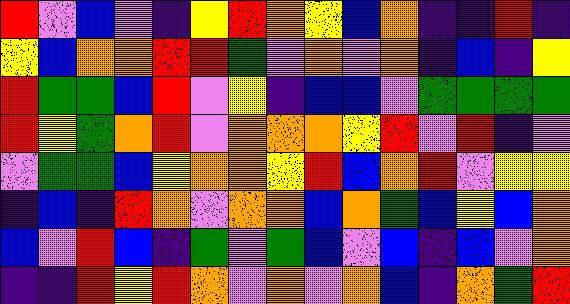[["red", "violet", "blue", "violet", "indigo", "yellow", "red", "orange", "yellow", "blue", "orange", "indigo", "indigo", "red", "indigo"], ["yellow", "blue", "orange", "orange", "red", "red", "green", "violet", "orange", "violet", "orange", "indigo", "blue", "indigo", "yellow"], ["red", "green", "green", "blue", "red", "violet", "yellow", "indigo", "blue", "blue", "violet", "green", "green", "green", "green"], ["red", "yellow", "green", "orange", "red", "violet", "orange", "orange", "orange", "yellow", "red", "violet", "red", "indigo", "violet"], ["violet", "green", "green", "blue", "yellow", "orange", "orange", "yellow", "red", "blue", "orange", "red", "violet", "yellow", "yellow"], ["indigo", "blue", "indigo", "red", "orange", "violet", "orange", "orange", "blue", "orange", "green", "blue", "yellow", "blue", "orange"], ["blue", "violet", "red", "blue", "indigo", "green", "violet", "green", "blue", "violet", "blue", "indigo", "blue", "violet", "orange"], ["indigo", "indigo", "red", "yellow", "red", "orange", "violet", "orange", "violet", "orange", "blue", "indigo", "orange", "green", "red"]]